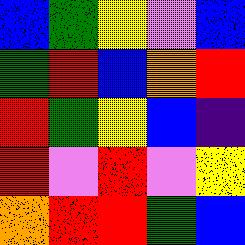[["blue", "green", "yellow", "violet", "blue"], ["green", "red", "blue", "orange", "red"], ["red", "green", "yellow", "blue", "indigo"], ["red", "violet", "red", "violet", "yellow"], ["orange", "red", "red", "green", "blue"]]